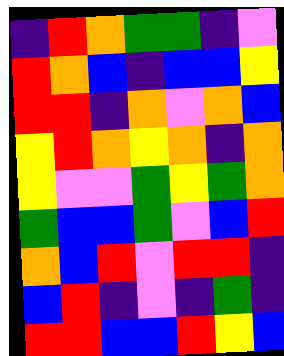[["indigo", "red", "orange", "green", "green", "indigo", "violet"], ["red", "orange", "blue", "indigo", "blue", "blue", "yellow"], ["red", "red", "indigo", "orange", "violet", "orange", "blue"], ["yellow", "red", "orange", "yellow", "orange", "indigo", "orange"], ["yellow", "violet", "violet", "green", "yellow", "green", "orange"], ["green", "blue", "blue", "green", "violet", "blue", "red"], ["orange", "blue", "red", "violet", "red", "red", "indigo"], ["blue", "red", "indigo", "violet", "indigo", "green", "indigo"], ["red", "red", "blue", "blue", "red", "yellow", "blue"]]